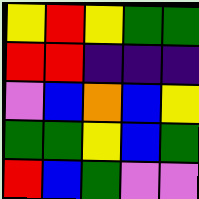[["yellow", "red", "yellow", "green", "green"], ["red", "red", "indigo", "indigo", "indigo"], ["violet", "blue", "orange", "blue", "yellow"], ["green", "green", "yellow", "blue", "green"], ["red", "blue", "green", "violet", "violet"]]